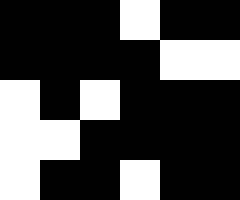[["black", "black", "black", "white", "black", "black"], ["black", "black", "black", "black", "white", "white"], ["white", "black", "white", "black", "black", "black"], ["white", "white", "black", "black", "black", "black"], ["white", "black", "black", "white", "black", "black"]]